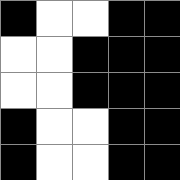[["black", "white", "white", "black", "black"], ["white", "white", "black", "black", "black"], ["white", "white", "black", "black", "black"], ["black", "white", "white", "black", "black"], ["black", "white", "white", "black", "black"]]